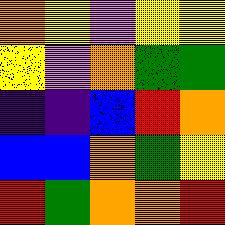[["orange", "yellow", "violet", "yellow", "yellow"], ["yellow", "violet", "orange", "green", "green"], ["indigo", "indigo", "blue", "red", "orange"], ["blue", "blue", "orange", "green", "yellow"], ["red", "green", "orange", "orange", "red"]]